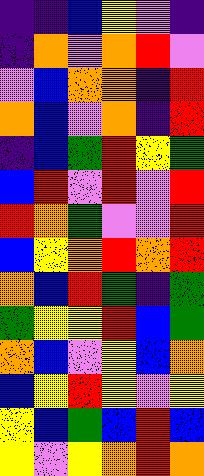[["indigo", "indigo", "blue", "yellow", "violet", "indigo"], ["indigo", "orange", "violet", "orange", "red", "violet"], ["violet", "blue", "orange", "orange", "indigo", "red"], ["orange", "blue", "violet", "orange", "indigo", "red"], ["indigo", "blue", "green", "red", "yellow", "green"], ["blue", "red", "violet", "red", "violet", "red"], ["red", "orange", "green", "violet", "violet", "red"], ["blue", "yellow", "orange", "red", "orange", "red"], ["orange", "blue", "red", "green", "indigo", "green"], ["green", "yellow", "yellow", "red", "blue", "green"], ["orange", "blue", "violet", "yellow", "blue", "orange"], ["blue", "yellow", "red", "yellow", "violet", "yellow"], ["yellow", "blue", "green", "blue", "red", "blue"], ["yellow", "violet", "yellow", "orange", "red", "orange"]]